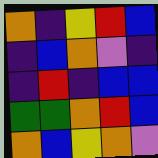[["orange", "indigo", "yellow", "red", "blue"], ["indigo", "blue", "orange", "violet", "indigo"], ["indigo", "red", "indigo", "blue", "blue"], ["green", "green", "orange", "red", "blue"], ["orange", "blue", "yellow", "orange", "violet"]]